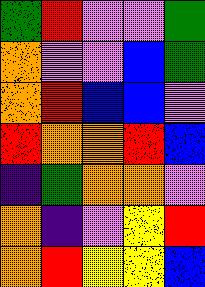[["green", "red", "violet", "violet", "green"], ["orange", "violet", "violet", "blue", "green"], ["orange", "red", "blue", "blue", "violet"], ["red", "orange", "orange", "red", "blue"], ["indigo", "green", "orange", "orange", "violet"], ["orange", "indigo", "violet", "yellow", "red"], ["orange", "red", "yellow", "yellow", "blue"]]